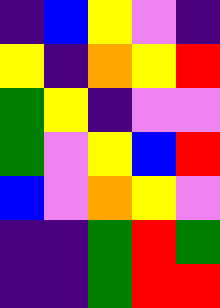[["indigo", "blue", "yellow", "violet", "indigo"], ["yellow", "indigo", "orange", "yellow", "red"], ["green", "yellow", "indigo", "violet", "violet"], ["green", "violet", "yellow", "blue", "red"], ["blue", "violet", "orange", "yellow", "violet"], ["indigo", "indigo", "green", "red", "green"], ["indigo", "indigo", "green", "red", "red"]]